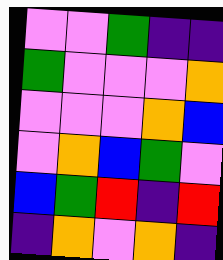[["violet", "violet", "green", "indigo", "indigo"], ["green", "violet", "violet", "violet", "orange"], ["violet", "violet", "violet", "orange", "blue"], ["violet", "orange", "blue", "green", "violet"], ["blue", "green", "red", "indigo", "red"], ["indigo", "orange", "violet", "orange", "indigo"]]